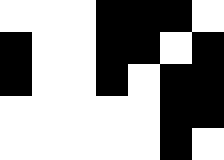[["white", "white", "white", "black", "black", "black", "white"], ["black", "white", "white", "black", "black", "white", "black"], ["black", "white", "white", "black", "white", "black", "black"], ["white", "white", "white", "white", "white", "black", "black"], ["white", "white", "white", "white", "white", "black", "white"]]